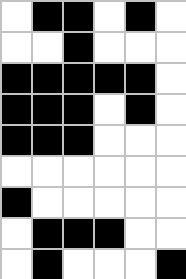[["white", "black", "black", "white", "black", "white"], ["white", "white", "black", "white", "white", "white"], ["black", "black", "black", "black", "black", "white"], ["black", "black", "black", "white", "black", "white"], ["black", "black", "black", "white", "white", "white"], ["white", "white", "white", "white", "white", "white"], ["black", "white", "white", "white", "white", "white"], ["white", "black", "black", "black", "white", "white"], ["white", "black", "white", "white", "white", "black"]]